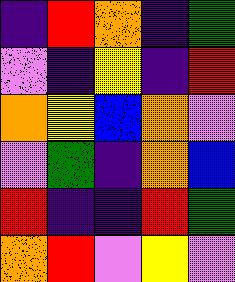[["indigo", "red", "orange", "indigo", "green"], ["violet", "indigo", "yellow", "indigo", "red"], ["orange", "yellow", "blue", "orange", "violet"], ["violet", "green", "indigo", "orange", "blue"], ["red", "indigo", "indigo", "red", "green"], ["orange", "red", "violet", "yellow", "violet"]]